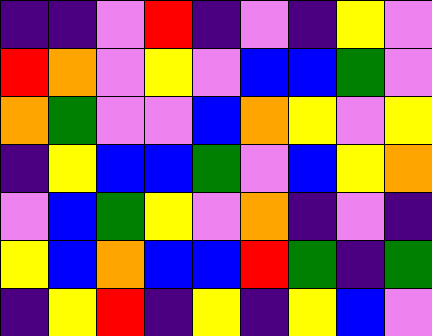[["indigo", "indigo", "violet", "red", "indigo", "violet", "indigo", "yellow", "violet"], ["red", "orange", "violet", "yellow", "violet", "blue", "blue", "green", "violet"], ["orange", "green", "violet", "violet", "blue", "orange", "yellow", "violet", "yellow"], ["indigo", "yellow", "blue", "blue", "green", "violet", "blue", "yellow", "orange"], ["violet", "blue", "green", "yellow", "violet", "orange", "indigo", "violet", "indigo"], ["yellow", "blue", "orange", "blue", "blue", "red", "green", "indigo", "green"], ["indigo", "yellow", "red", "indigo", "yellow", "indigo", "yellow", "blue", "violet"]]